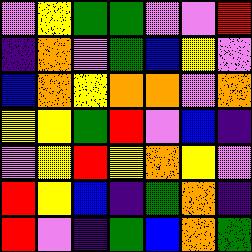[["violet", "yellow", "green", "green", "violet", "violet", "red"], ["indigo", "orange", "violet", "green", "blue", "yellow", "violet"], ["blue", "orange", "yellow", "orange", "orange", "violet", "orange"], ["yellow", "yellow", "green", "red", "violet", "blue", "indigo"], ["violet", "yellow", "red", "yellow", "orange", "yellow", "violet"], ["red", "yellow", "blue", "indigo", "green", "orange", "indigo"], ["red", "violet", "indigo", "green", "blue", "orange", "green"]]